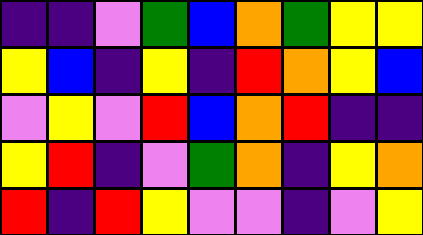[["indigo", "indigo", "violet", "green", "blue", "orange", "green", "yellow", "yellow"], ["yellow", "blue", "indigo", "yellow", "indigo", "red", "orange", "yellow", "blue"], ["violet", "yellow", "violet", "red", "blue", "orange", "red", "indigo", "indigo"], ["yellow", "red", "indigo", "violet", "green", "orange", "indigo", "yellow", "orange"], ["red", "indigo", "red", "yellow", "violet", "violet", "indigo", "violet", "yellow"]]